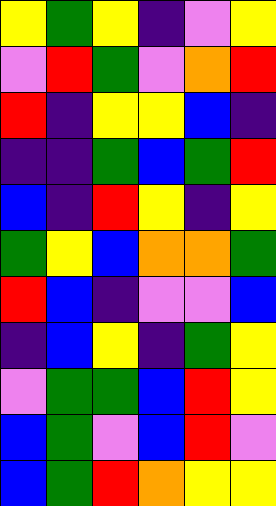[["yellow", "green", "yellow", "indigo", "violet", "yellow"], ["violet", "red", "green", "violet", "orange", "red"], ["red", "indigo", "yellow", "yellow", "blue", "indigo"], ["indigo", "indigo", "green", "blue", "green", "red"], ["blue", "indigo", "red", "yellow", "indigo", "yellow"], ["green", "yellow", "blue", "orange", "orange", "green"], ["red", "blue", "indigo", "violet", "violet", "blue"], ["indigo", "blue", "yellow", "indigo", "green", "yellow"], ["violet", "green", "green", "blue", "red", "yellow"], ["blue", "green", "violet", "blue", "red", "violet"], ["blue", "green", "red", "orange", "yellow", "yellow"]]